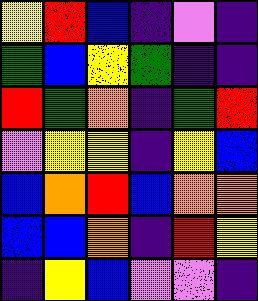[["yellow", "red", "blue", "indigo", "violet", "indigo"], ["green", "blue", "yellow", "green", "indigo", "indigo"], ["red", "green", "orange", "indigo", "green", "red"], ["violet", "yellow", "yellow", "indigo", "yellow", "blue"], ["blue", "orange", "red", "blue", "orange", "orange"], ["blue", "blue", "orange", "indigo", "red", "yellow"], ["indigo", "yellow", "blue", "violet", "violet", "indigo"]]